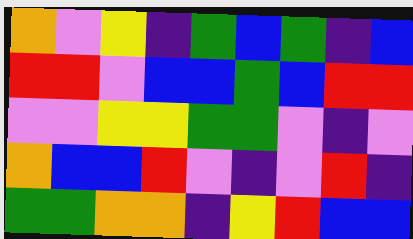[["orange", "violet", "yellow", "indigo", "green", "blue", "green", "indigo", "blue"], ["red", "red", "violet", "blue", "blue", "green", "blue", "red", "red"], ["violet", "violet", "yellow", "yellow", "green", "green", "violet", "indigo", "violet"], ["orange", "blue", "blue", "red", "violet", "indigo", "violet", "red", "indigo"], ["green", "green", "orange", "orange", "indigo", "yellow", "red", "blue", "blue"]]